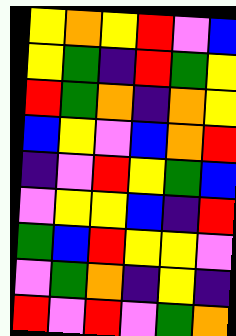[["yellow", "orange", "yellow", "red", "violet", "blue"], ["yellow", "green", "indigo", "red", "green", "yellow"], ["red", "green", "orange", "indigo", "orange", "yellow"], ["blue", "yellow", "violet", "blue", "orange", "red"], ["indigo", "violet", "red", "yellow", "green", "blue"], ["violet", "yellow", "yellow", "blue", "indigo", "red"], ["green", "blue", "red", "yellow", "yellow", "violet"], ["violet", "green", "orange", "indigo", "yellow", "indigo"], ["red", "violet", "red", "violet", "green", "orange"]]